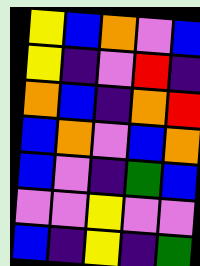[["yellow", "blue", "orange", "violet", "blue"], ["yellow", "indigo", "violet", "red", "indigo"], ["orange", "blue", "indigo", "orange", "red"], ["blue", "orange", "violet", "blue", "orange"], ["blue", "violet", "indigo", "green", "blue"], ["violet", "violet", "yellow", "violet", "violet"], ["blue", "indigo", "yellow", "indigo", "green"]]